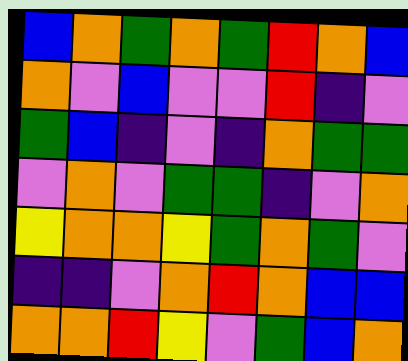[["blue", "orange", "green", "orange", "green", "red", "orange", "blue"], ["orange", "violet", "blue", "violet", "violet", "red", "indigo", "violet"], ["green", "blue", "indigo", "violet", "indigo", "orange", "green", "green"], ["violet", "orange", "violet", "green", "green", "indigo", "violet", "orange"], ["yellow", "orange", "orange", "yellow", "green", "orange", "green", "violet"], ["indigo", "indigo", "violet", "orange", "red", "orange", "blue", "blue"], ["orange", "orange", "red", "yellow", "violet", "green", "blue", "orange"]]